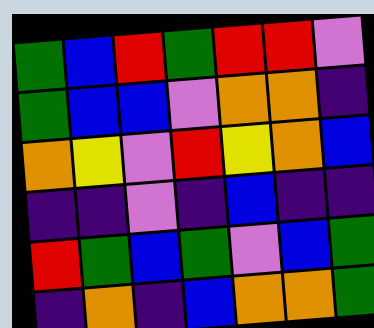[["green", "blue", "red", "green", "red", "red", "violet"], ["green", "blue", "blue", "violet", "orange", "orange", "indigo"], ["orange", "yellow", "violet", "red", "yellow", "orange", "blue"], ["indigo", "indigo", "violet", "indigo", "blue", "indigo", "indigo"], ["red", "green", "blue", "green", "violet", "blue", "green"], ["indigo", "orange", "indigo", "blue", "orange", "orange", "green"]]